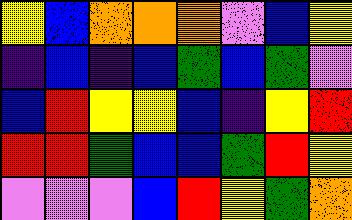[["yellow", "blue", "orange", "orange", "orange", "violet", "blue", "yellow"], ["indigo", "blue", "indigo", "blue", "green", "blue", "green", "violet"], ["blue", "red", "yellow", "yellow", "blue", "indigo", "yellow", "red"], ["red", "red", "green", "blue", "blue", "green", "red", "yellow"], ["violet", "violet", "violet", "blue", "red", "yellow", "green", "orange"]]